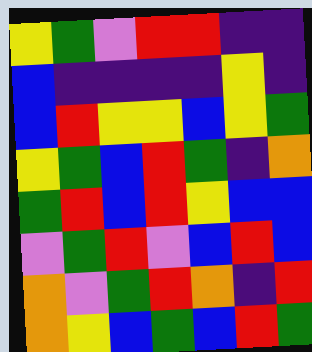[["yellow", "green", "violet", "red", "red", "indigo", "indigo"], ["blue", "indigo", "indigo", "indigo", "indigo", "yellow", "indigo"], ["blue", "red", "yellow", "yellow", "blue", "yellow", "green"], ["yellow", "green", "blue", "red", "green", "indigo", "orange"], ["green", "red", "blue", "red", "yellow", "blue", "blue"], ["violet", "green", "red", "violet", "blue", "red", "blue"], ["orange", "violet", "green", "red", "orange", "indigo", "red"], ["orange", "yellow", "blue", "green", "blue", "red", "green"]]